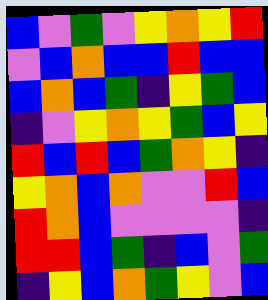[["blue", "violet", "green", "violet", "yellow", "orange", "yellow", "red"], ["violet", "blue", "orange", "blue", "blue", "red", "blue", "blue"], ["blue", "orange", "blue", "green", "indigo", "yellow", "green", "blue"], ["indigo", "violet", "yellow", "orange", "yellow", "green", "blue", "yellow"], ["red", "blue", "red", "blue", "green", "orange", "yellow", "indigo"], ["yellow", "orange", "blue", "orange", "violet", "violet", "red", "blue"], ["red", "orange", "blue", "violet", "violet", "violet", "violet", "indigo"], ["red", "red", "blue", "green", "indigo", "blue", "violet", "green"], ["indigo", "yellow", "blue", "orange", "green", "yellow", "violet", "blue"]]